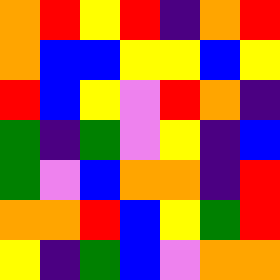[["orange", "red", "yellow", "red", "indigo", "orange", "red"], ["orange", "blue", "blue", "yellow", "yellow", "blue", "yellow"], ["red", "blue", "yellow", "violet", "red", "orange", "indigo"], ["green", "indigo", "green", "violet", "yellow", "indigo", "blue"], ["green", "violet", "blue", "orange", "orange", "indigo", "red"], ["orange", "orange", "red", "blue", "yellow", "green", "red"], ["yellow", "indigo", "green", "blue", "violet", "orange", "orange"]]